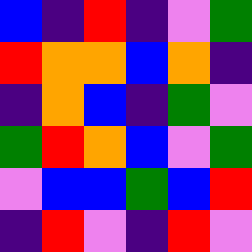[["blue", "indigo", "red", "indigo", "violet", "green"], ["red", "orange", "orange", "blue", "orange", "indigo"], ["indigo", "orange", "blue", "indigo", "green", "violet"], ["green", "red", "orange", "blue", "violet", "green"], ["violet", "blue", "blue", "green", "blue", "red"], ["indigo", "red", "violet", "indigo", "red", "violet"]]